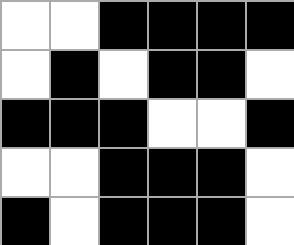[["white", "white", "black", "black", "black", "black"], ["white", "black", "white", "black", "black", "white"], ["black", "black", "black", "white", "white", "black"], ["white", "white", "black", "black", "black", "white"], ["black", "white", "black", "black", "black", "white"]]